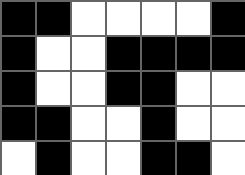[["black", "black", "white", "white", "white", "white", "black"], ["black", "white", "white", "black", "black", "black", "black"], ["black", "white", "white", "black", "black", "white", "white"], ["black", "black", "white", "white", "black", "white", "white"], ["white", "black", "white", "white", "black", "black", "white"]]